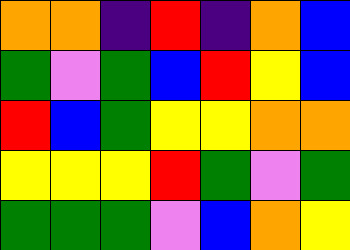[["orange", "orange", "indigo", "red", "indigo", "orange", "blue"], ["green", "violet", "green", "blue", "red", "yellow", "blue"], ["red", "blue", "green", "yellow", "yellow", "orange", "orange"], ["yellow", "yellow", "yellow", "red", "green", "violet", "green"], ["green", "green", "green", "violet", "blue", "orange", "yellow"]]